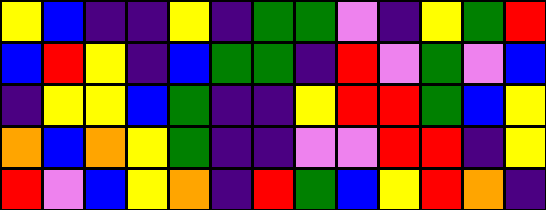[["yellow", "blue", "indigo", "indigo", "yellow", "indigo", "green", "green", "violet", "indigo", "yellow", "green", "red"], ["blue", "red", "yellow", "indigo", "blue", "green", "green", "indigo", "red", "violet", "green", "violet", "blue"], ["indigo", "yellow", "yellow", "blue", "green", "indigo", "indigo", "yellow", "red", "red", "green", "blue", "yellow"], ["orange", "blue", "orange", "yellow", "green", "indigo", "indigo", "violet", "violet", "red", "red", "indigo", "yellow"], ["red", "violet", "blue", "yellow", "orange", "indigo", "red", "green", "blue", "yellow", "red", "orange", "indigo"]]